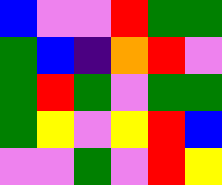[["blue", "violet", "violet", "red", "green", "green"], ["green", "blue", "indigo", "orange", "red", "violet"], ["green", "red", "green", "violet", "green", "green"], ["green", "yellow", "violet", "yellow", "red", "blue"], ["violet", "violet", "green", "violet", "red", "yellow"]]